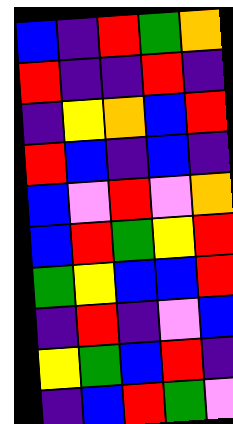[["blue", "indigo", "red", "green", "orange"], ["red", "indigo", "indigo", "red", "indigo"], ["indigo", "yellow", "orange", "blue", "red"], ["red", "blue", "indigo", "blue", "indigo"], ["blue", "violet", "red", "violet", "orange"], ["blue", "red", "green", "yellow", "red"], ["green", "yellow", "blue", "blue", "red"], ["indigo", "red", "indigo", "violet", "blue"], ["yellow", "green", "blue", "red", "indigo"], ["indigo", "blue", "red", "green", "violet"]]